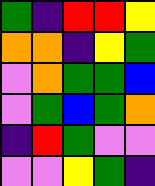[["green", "indigo", "red", "red", "yellow"], ["orange", "orange", "indigo", "yellow", "green"], ["violet", "orange", "green", "green", "blue"], ["violet", "green", "blue", "green", "orange"], ["indigo", "red", "green", "violet", "violet"], ["violet", "violet", "yellow", "green", "indigo"]]